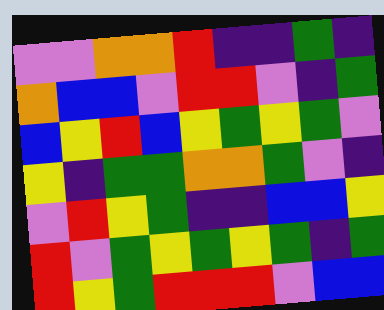[["violet", "violet", "orange", "orange", "red", "indigo", "indigo", "green", "indigo"], ["orange", "blue", "blue", "violet", "red", "red", "violet", "indigo", "green"], ["blue", "yellow", "red", "blue", "yellow", "green", "yellow", "green", "violet"], ["yellow", "indigo", "green", "green", "orange", "orange", "green", "violet", "indigo"], ["violet", "red", "yellow", "green", "indigo", "indigo", "blue", "blue", "yellow"], ["red", "violet", "green", "yellow", "green", "yellow", "green", "indigo", "green"], ["red", "yellow", "green", "red", "red", "red", "violet", "blue", "blue"]]